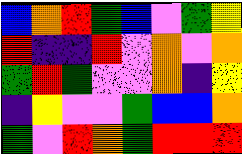[["blue", "orange", "red", "green", "blue", "violet", "green", "yellow"], ["red", "indigo", "indigo", "red", "violet", "orange", "violet", "orange"], ["green", "red", "green", "violet", "violet", "orange", "indigo", "yellow"], ["indigo", "yellow", "violet", "violet", "green", "blue", "blue", "orange"], ["green", "violet", "red", "orange", "green", "red", "red", "red"]]